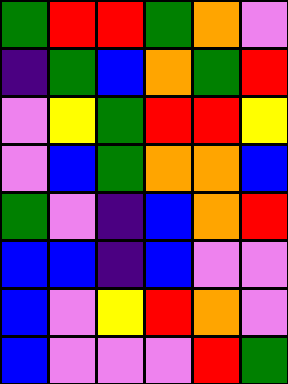[["green", "red", "red", "green", "orange", "violet"], ["indigo", "green", "blue", "orange", "green", "red"], ["violet", "yellow", "green", "red", "red", "yellow"], ["violet", "blue", "green", "orange", "orange", "blue"], ["green", "violet", "indigo", "blue", "orange", "red"], ["blue", "blue", "indigo", "blue", "violet", "violet"], ["blue", "violet", "yellow", "red", "orange", "violet"], ["blue", "violet", "violet", "violet", "red", "green"]]